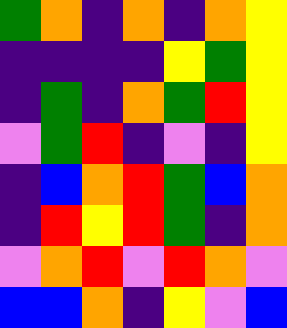[["green", "orange", "indigo", "orange", "indigo", "orange", "yellow"], ["indigo", "indigo", "indigo", "indigo", "yellow", "green", "yellow"], ["indigo", "green", "indigo", "orange", "green", "red", "yellow"], ["violet", "green", "red", "indigo", "violet", "indigo", "yellow"], ["indigo", "blue", "orange", "red", "green", "blue", "orange"], ["indigo", "red", "yellow", "red", "green", "indigo", "orange"], ["violet", "orange", "red", "violet", "red", "orange", "violet"], ["blue", "blue", "orange", "indigo", "yellow", "violet", "blue"]]